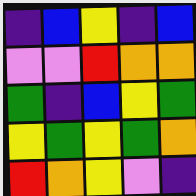[["indigo", "blue", "yellow", "indigo", "blue"], ["violet", "violet", "red", "orange", "orange"], ["green", "indigo", "blue", "yellow", "green"], ["yellow", "green", "yellow", "green", "orange"], ["red", "orange", "yellow", "violet", "indigo"]]